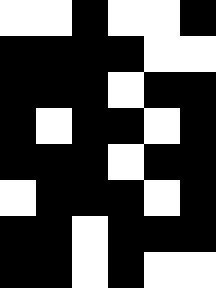[["white", "white", "black", "white", "white", "black"], ["black", "black", "black", "black", "white", "white"], ["black", "black", "black", "white", "black", "black"], ["black", "white", "black", "black", "white", "black"], ["black", "black", "black", "white", "black", "black"], ["white", "black", "black", "black", "white", "black"], ["black", "black", "white", "black", "black", "black"], ["black", "black", "white", "black", "white", "white"]]